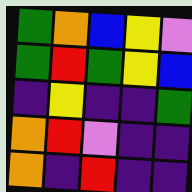[["green", "orange", "blue", "yellow", "violet"], ["green", "red", "green", "yellow", "blue"], ["indigo", "yellow", "indigo", "indigo", "green"], ["orange", "red", "violet", "indigo", "indigo"], ["orange", "indigo", "red", "indigo", "indigo"]]